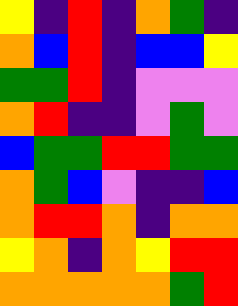[["yellow", "indigo", "red", "indigo", "orange", "green", "indigo"], ["orange", "blue", "red", "indigo", "blue", "blue", "yellow"], ["green", "green", "red", "indigo", "violet", "violet", "violet"], ["orange", "red", "indigo", "indigo", "violet", "green", "violet"], ["blue", "green", "green", "red", "red", "green", "green"], ["orange", "green", "blue", "violet", "indigo", "indigo", "blue"], ["orange", "red", "red", "orange", "indigo", "orange", "orange"], ["yellow", "orange", "indigo", "orange", "yellow", "red", "red"], ["orange", "orange", "orange", "orange", "orange", "green", "red"]]